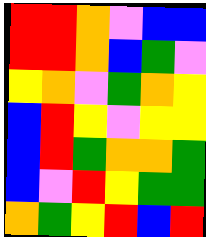[["red", "red", "orange", "violet", "blue", "blue"], ["red", "red", "orange", "blue", "green", "violet"], ["yellow", "orange", "violet", "green", "orange", "yellow"], ["blue", "red", "yellow", "violet", "yellow", "yellow"], ["blue", "red", "green", "orange", "orange", "green"], ["blue", "violet", "red", "yellow", "green", "green"], ["orange", "green", "yellow", "red", "blue", "red"]]